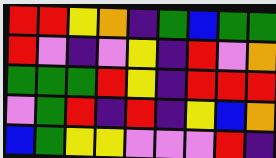[["red", "red", "yellow", "orange", "indigo", "green", "blue", "green", "green"], ["red", "violet", "indigo", "violet", "yellow", "indigo", "red", "violet", "orange"], ["green", "green", "green", "red", "yellow", "indigo", "red", "red", "red"], ["violet", "green", "red", "indigo", "red", "indigo", "yellow", "blue", "orange"], ["blue", "green", "yellow", "yellow", "violet", "violet", "violet", "red", "indigo"]]